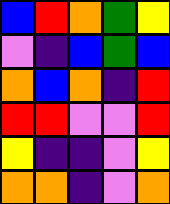[["blue", "red", "orange", "green", "yellow"], ["violet", "indigo", "blue", "green", "blue"], ["orange", "blue", "orange", "indigo", "red"], ["red", "red", "violet", "violet", "red"], ["yellow", "indigo", "indigo", "violet", "yellow"], ["orange", "orange", "indigo", "violet", "orange"]]